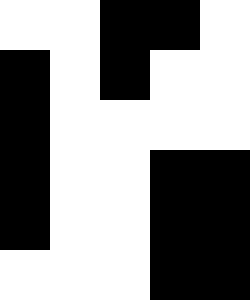[["white", "white", "black", "black", "white"], ["black", "white", "black", "white", "white"], ["black", "white", "white", "white", "white"], ["black", "white", "white", "black", "black"], ["black", "white", "white", "black", "black"], ["white", "white", "white", "black", "black"]]